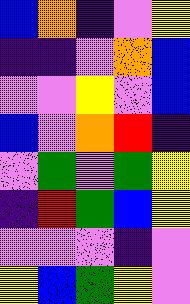[["blue", "orange", "indigo", "violet", "yellow"], ["indigo", "indigo", "violet", "orange", "blue"], ["violet", "violet", "yellow", "violet", "blue"], ["blue", "violet", "orange", "red", "indigo"], ["violet", "green", "violet", "green", "yellow"], ["indigo", "red", "green", "blue", "yellow"], ["violet", "violet", "violet", "indigo", "violet"], ["yellow", "blue", "green", "yellow", "violet"]]